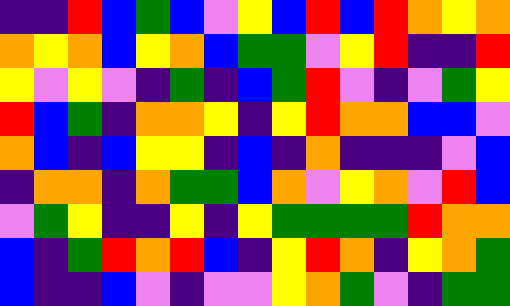[["indigo", "indigo", "red", "blue", "green", "blue", "violet", "yellow", "blue", "red", "blue", "red", "orange", "yellow", "orange"], ["orange", "yellow", "orange", "blue", "yellow", "orange", "blue", "green", "green", "violet", "yellow", "red", "indigo", "indigo", "red"], ["yellow", "violet", "yellow", "violet", "indigo", "green", "indigo", "blue", "green", "red", "violet", "indigo", "violet", "green", "yellow"], ["red", "blue", "green", "indigo", "orange", "orange", "yellow", "indigo", "yellow", "red", "orange", "orange", "blue", "blue", "violet"], ["orange", "blue", "indigo", "blue", "yellow", "yellow", "indigo", "blue", "indigo", "orange", "indigo", "indigo", "indigo", "violet", "blue"], ["indigo", "orange", "orange", "indigo", "orange", "green", "green", "blue", "orange", "violet", "yellow", "orange", "violet", "red", "blue"], ["violet", "green", "yellow", "indigo", "indigo", "yellow", "indigo", "yellow", "green", "green", "green", "green", "red", "orange", "orange"], ["blue", "indigo", "green", "red", "orange", "red", "blue", "indigo", "yellow", "red", "orange", "indigo", "yellow", "orange", "green"], ["blue", "indigo", "indigo", "blue", "violet", "indigo", "violet", "violet", "yellow", "orange", "green", "violet", "indigo", "green", "green"]]